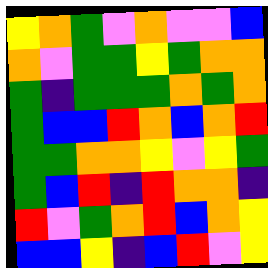[["yellow", "orange", "green", "violet", "orange", "violet", "violet", "blue"], ["orange", "violet", "green", "green", "yellow", "green", "orange", "orange"], ["green", "indigo", "green", "green", "green", "orange", "green", "orange"], ["green", "blue", "blue", "red", "orange", "blue", "orange", "red"], ["green", "green", "orange", "orange", "yellow", "violet", "yellow", "green"], ["green", "blue", "red", "indigo", "red", "orange", "orange", "indigo"], ["red", "violet", "green", "orange", "red", "blue", "orange", "yellow"], ["blue", "blue", "yellow", "indigo", "blue", "red", "violet", "yellow"]]